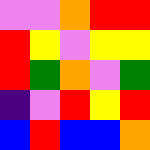[["violet", "violet", "orange", "red", "red"], ["red", "yellow", "violet", "yellow", "yellow"], ["red", "green", "orange", "violet", "green"], ["indigo", "violet", "red", "yellow", "red"], ["blue", "red", "blue", "blue", "orange"]]